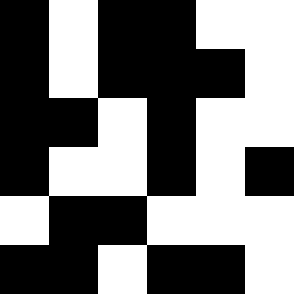[["black", "white", "black", "black", "white", "white"], ["black", "white", "black", "black", "black", "white"], ["black", "black", "white", "black", "white", "white"], ["black", "white", "white", "black", "white", "black"], ["white", "black", "black", "white", "white", "white"], ["black", "black", "white", "black", "black", "white"]]